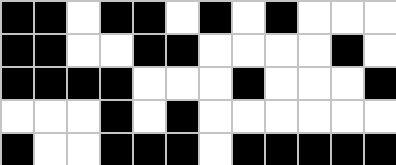[["black", "black", "white", "black", "black", "white", "black", "white", "black", "white", "white", "white"], ["black", "black", "white", "white", "black", "black", "white", "white", "white", "white", "black", "white"], ["black", "black", "black", "black", "white", "white", "white", "black", "white", "white", "white", "black"], ["white", "white", "white", "black", "white", "black", "white", "white", "white", "white", "white", "white"], ["black", "white", "white", "black", "black", "black", "white", "black", "black", "black", "black", "black"]]